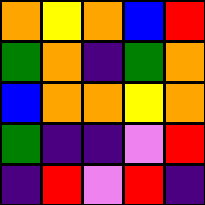[["orange", "yellow", "orange", "blue", "red"], ["green", "orange", "indigo", "green", "orange"], ["blue", "orange", "orange", "yellow", "orange"], ["green", "indigo", "indigo", "violet", "red"], ["indigo", "red", "violet", "red", "indigo"]]